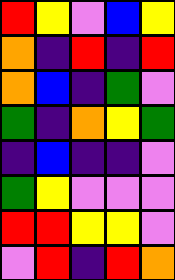[["red", "yellow", "violet", "blue", "yellow"], ["orange", "indigo", "red", "indigo", "red"], ["orange", "blue", "indigo", "green", "violet"], ["green", "indigo", "orange", "yellow", "green"], ["indigo", "blue", "indigo", "indigo", "violet"], ["green", "yellow", "violet", "violet", "violet"], ["red", "red", "yellow", "yellow", "violet"], ["violet", "red", "indigo", "red", "orange"]]